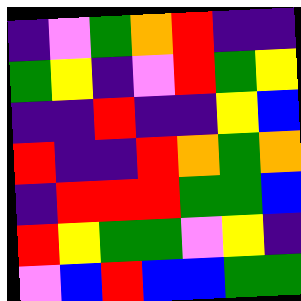[["indigo", "violet", "green", "orange", "red", "indigo", "indigo"], ["green", "yellow", "indigo", "violet", "red", "green", "yellow"], ["indigo", "indigo", "red", "indigo", "indigo", "yellow", "blue"], ["red", "indigo", "indigo", "red", "orange", "green", "orange"], ["indigo", "red", "red", "red", "green", "green", "blue"], ["red", "yellow", "green", "green", "violet", "yellow", "indigo"], ["violet", "blue", "red", "blue", "blue", "green", "green"]]